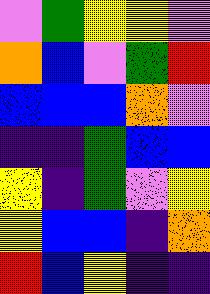[["violet", "green", "yellow", "yellow", "violet"], ["orange", "blue", "violet", "green", "red"], ["blue", "blue", "blue", "orange", "violet"], ["indigo", "indigo", "green", "blue", "blue"], ["yellow", "indigo", "green", "violet", "yellow"], ["yellow", "blue", "blue", "indigo", "orange"], ["red", "blue", "yellow", "indigo", "indigo"]]